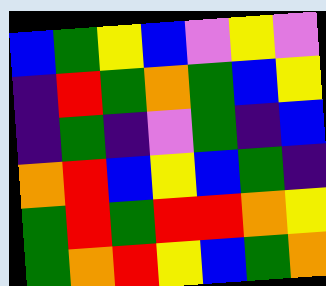[["blue", "green", "yellow", "blue", "violet", "yellow", "violet"], ["indigo", "red", "green", "orange", "green", "blue", "yellow"], ["indigo", "green", "indigo", "violet", "green", "indigo", "blue"], ["orange", "red", "blue", "yellow", "blue", "green", "indigo"], ["green", "red", "green", "red", "red", "orange", "yellow"], ["green", "orange", "red", "yellow", "blue", "green", "orange"]]